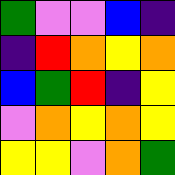[["green", "violet", "violet", "blue", "indigo"], ["indigo", "red", "orange", "yellow", "orange"], ["blue", "green", "red", "indigo", "yellow"], ["violet", "orange", "yellow", "orange", "yellow"], ["yellow", "yellow", "violet", "orange", "green"]]